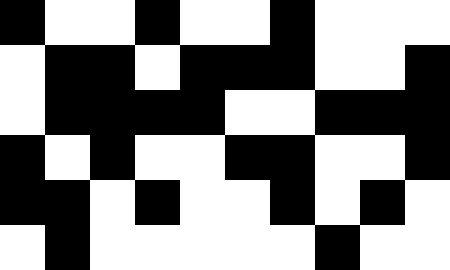[["black", "white", "white", "black", "white", "white", "black", "white", "white", "white"], ["white", "black", "black", "white", "black", "black", "black", "white", "white", "black"], ["white", "black", "black", "black", "black", "white", "white", "black", "black", "black"], ["black", "white", "black", "white", "white", "black", "black", "white", "white", "black"], ["black", "black", "white", "black", "white", "white", "black", "white", "black", "white"], ["white", "black", "white", "white", "white", "white", "white", "black", "white", "white"]]